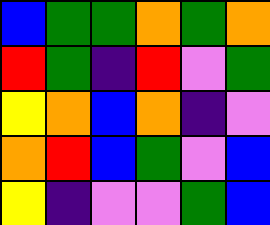[["blue", "green", "green", "orange", "green", "orange"], ["red", "green", "indigo", "red", "violet", "green"], ["yellow", "orange", "blue", "orange", "indigo", "violet"], ["orange", "red", "blue", "green", "violet", "blue"], ["yellow", "indigo", "violet", "violet", "green", "blue"]]